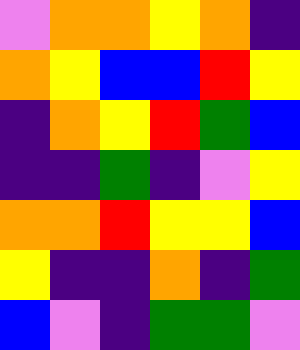[["violet", "orange", "orange", "yellow", "orange", "indigo"], ["orange", "yellow", "blue", "blue", "red", "yellow"], ["indigo", "orange", "yellow", "red", "green", "blue"], ["indigo", "indigo", "green", "indigo", "violet", "yellow"], ["orange", "orange", "red", "yellow", "yellow", "blue"], ["yellow", "indigo", "indigo", "orange", "indigo", "green"], ["blue", "violet", "indigo", "green", "green", "violet"]]